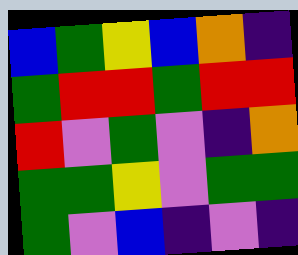[["blue", "green", "yellow", "blue", "orange", "indigo"], ["green", "red", "red", "green", "red", "red"], ["red", "violet", "green", "violet", "indigo", "orange"], ["green", "green", "yellow", "violet", "green", "green"], ["green", "violet", "blue", "indigo", "violet", "indigo"]]